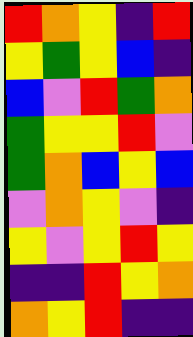[["red", "orange", "yellow", "indigo", "red"], ["yellow", "green", "yellow", "blue", "indigo"], ["blue", "violet", "red", "green", "orange"], ["green", "yellow", "yellow", "red", "violet"], ["green", "orange", "blue", "yellow", "blue"], ["violet", "orange", "yellow", "violet", "indigo"], ["yellow", "violet", "yellow", "red", "yellow"], ["indigo", "indigo", "red", "yellow", "orange"], ["orange", "yellow", "red", "indigo", "indigo"]]